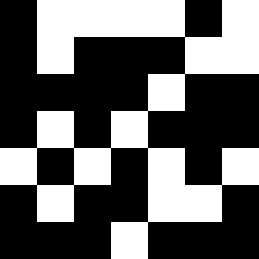[["black", "white", "white", "white", "white", "black", "white"], ["black", "white", "black", "black", "black", "white", "white"], ["black", "black", "black", "black", "white", "black", "black"], ["black", "white", "black", "white", "black", "black", "black"], ["white", "black", "white", "black", "white", "black", "white"], ["black", "white", "black", "black", "white", "white", "black"], ["black", "black", "black", "white", "black", "black", "black"]]